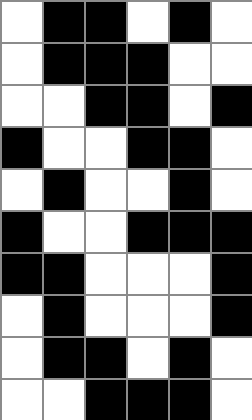[["white", "black", "black", "white", "black", "white"], ["white", "black", "black", "black", "white", "white"], ["white", "white", "black", "black", "white", "black"], ["black", "white", "white", "black", "black", "white"], ["white", "black", "white", "white", "black", "white"], ["black", "white", "white", "black", "black", "black"], ["black", "black", "white", "white", "white", "black"], ["white", "black", "white", "white", "white", "black"], ["white", "black", "black", "white", "black", "white"], ["white", "white", "black", "black", "black", "white"]]